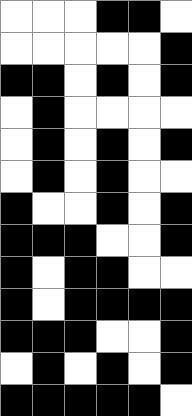[["white", "white", "white", "black", "black", "white"], ["white", "white", "white", "white", "white", "black"], ["black", "black", "white", "black", "white", "black"], ["white", "black", "white", "white", "white", "white"], ["white", "black", "white", "black", "white", "black"], ["white", "black", "white", "black", "white", "white"], ["black", "white", "white", "black", "white", "black"], ["black", "black", "black", "white", "white", "black"], ["black", "white", "black", "black", "white", "white"], ["black", "white", "black", "black", "black", "black"], ["black", "black", "black", "white", "white", "black"], ["white", "black", "white", "black", "white", "black"], ["black", "black", "black", "black", "black", "white"]]